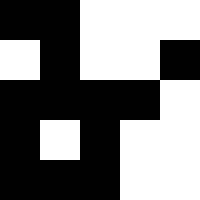[["black", "black", "white", "white", "white"], ["white", "black", "white", "white", "black"], ["black", "black", "black", "black", "white"], ["black", "white", "black", "white", "white"], ["black", "black", "black", "white", "white"]]